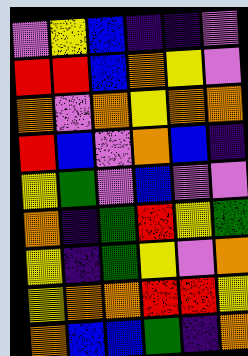[["violet", "yellow", "blue", "indigo", "indigo", "violet"], ["red", "red", "blue", "orange", "yellow", "violet"], ["orange", "violet", "orange", "yellow", "orange", "orange"], ["red", "blue", "violet", "orange", "blue", "indigo"], ["yellow", "green", "violet", "blue", "violet", "violet"], ["orange", "indigo", "green", "red", "yellow", "green"], ["yellow", "indigo", "green", "yellow", "violet", "orange"], ["yellow", "orange", "orange", "red", "red", "yellow"], ["orange", "blue", "blue", "green", "indigo", "orange"]]